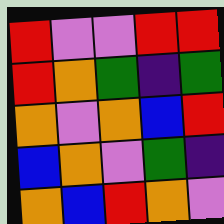[["red", "violet", "violet", "red", "red"], ["red", "orange", "green", "indigo", "green"], ["orange", "violet", "orange", "blue", "red"], ["blue", "orange", "violet", "green", "indigo"], ["orange", "blue", "red", "orange", "violet"]]